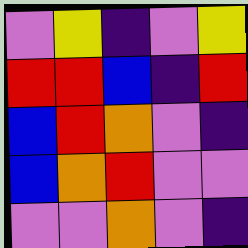[["violet", "yellow", "indigo", "violet", "yellow"], ["red", "red", "blue", "indigo", "red"], ["blue", "red", "orange", "violet", "indigo"], ["blue", "orange", "red", "violet", "violet"], ["violet", "violet", "orange", "violet", "indigo"]]